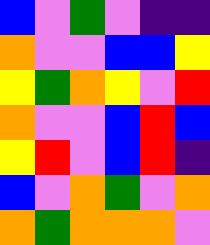[["blue", "violet", "green", "violet", "indigo", "indigo"], ["orange", "violet", "violet", "blue", "blue", "yellow"], ["yellow", "green", "orange", "yellow", "violet", "red"], ["orange", "violet", "violet", "blue", "red", "blue"], ["yellow", "red", "violet", "blue", "red", "indigo"], ["blue", "violet", "orange", "green", "violet", "orange"], ["orange", "green", "orange", "orange", "orange", "violet"]]